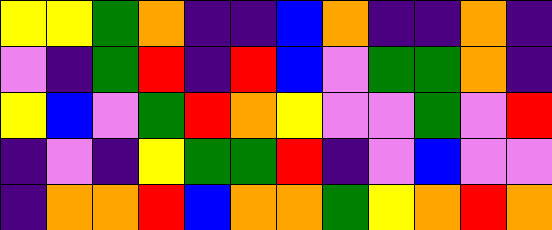[["yellow", "yellow", "green", "orange", "indigo", "indigo", "blue", "orange", "indigo", "indigo", "orange", "indigo"], ["violet", "indigo", "green", "red", "indigo", "red", "blue", "violet", "green", "green", "orange", "indigo"], ["yellow", "blue", "violet", "green", "red", "orange", "yellow", "violet", "violet", "green", "violet", "red"], ["indigo", "violet", "indigo", "yellow", "green", "green", "red", "indigo", "violet", "blue", "violet", "violet"], ["indigo", "orange", "orange", "red", "blue", "orange", "orange", "green", "yellow", "orange", "red", "orange"]]